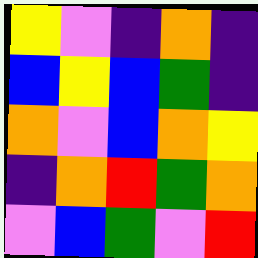[["yellow", "violet", "indigo", "orange", "indigo"], ["blue", "yellow", "blue", "green", "indigo"], ["orange", "violet", "blue", "orange", "yellow"], ["indigo", "orange", "red", "green", "orange"], ["violet", "blue", "green", "violet", "red"]]